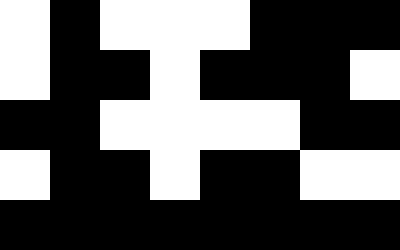[["white", "black", "white", "white", "white", "black", "black", "black"], ["white", "black", "black", "white", "black", "black", "black", "white"], ["black", "black", "white", "white", "white", "white", "black", "black"], ["white", "black", "black", "white", "black", "black", "white", "white"], ["black", "black", "black", "black", "black", "black", "black", "black"]]